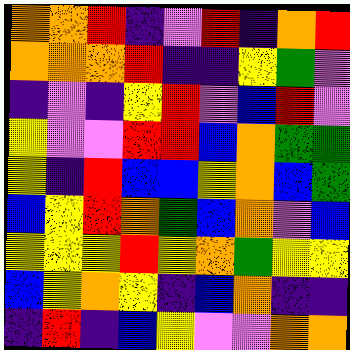[["orange", "orange", "red", "indigo", "violet", "red", "indigo", "orange", "red"], ["orange", "orange", "orange", "red", "indigo", "indigo", "yellow", "green", "violet"], ["indigo", "violet", "indigo", "yellow", "red", "violet", "blue", "red", "violet"], ["yellow", "violet", "violet", "red", "red", "blue", "orange", "green", "green"], ["yellow", "indigo", "red", "blue", "blue", "yellow", "orange", "blue", "green"], ["blue", "yellow", "red", "orange", "green", "blue", "orange", "violet", "blue"], ["yellow", "yellow", "yellow", "red", "yellow", "orange", "green", "yellow", "yellow"], ["blue", "yellow", "orange", "yellow", "indigo", "blue", "orange", "indigo", "indigo"], ["indigo", "red", "indigo", "blue", "yellow", "violet", "violet", "orange", "orange"]]